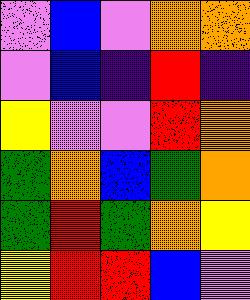[["violet", "blue", "violet", "orange", "orange"], ["violet", "blue", "indigo", "red", "indigo"], ["yellow", "violet", "violet", "red", "orange"], ["green", "orange", "blue", "green", "orange"], ["green", "red", "green", "orange", "yellow"], ["yellow", "red", "red", "blue", "violet"]]